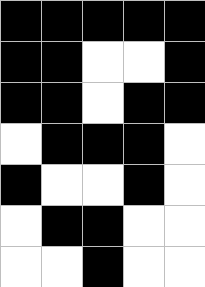[["black", "black", "black", "black", "black"], ["black", "black", "white", "white", "black"], ["black", "black", "white", "black", "black"], ["white", "black", "black", "black", "white"], ["black", "white", "white", "black", "white"], ["white", "black", "black", "white", "white"], ["white", "white", "black", "white", "white"]]